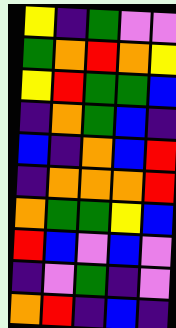[["yellow", "indigo", "green", "violet", "violet"], ["green", "orange", "red", "orange", "yellow"], ["yellow", "red", "green", "green", "blue"], ["indigo", "orange", "green", "blue", "indigo"], ["blue", "indigo", "orange", "blue", "red"], ["indigo", "orange", "orange", "orange", "red"], ["orange", "green", "green", "yellow", "blue"], ["red", "blue", "violet", "blue", "violet"], ["indigo", "violet", "green", "indigo", "violet"], ["orange", "red", "indigo", "blue", "indigo"]]